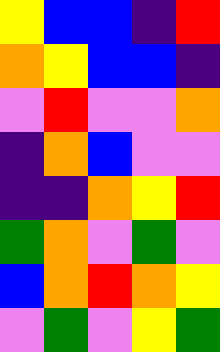[["yellow", "blue", "blue", "indigo", "red"], ["orange", "yellow", "blue", "blue", "indigo"], ["violet", "red", "violet", "violet", "orange"], ["indigo", "orange", "blue", "violet", "violet"], ["indigo", "indigo", "orange", "yellow", "red"], ["green", "orange", "violet", "green", "violet"], ["blue", "orange", "red", "orange", "yellow"], ["violet", "green", "violet", "yellow", "green"]]